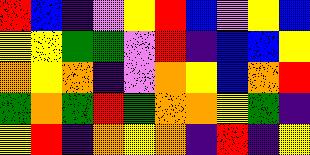[["red", "blue", "indigo", "violet", "yellow", "red", "blue", "violet", "yellow", "blue"], ["yellow", "yellow", "green", "green", "violet", "red", "indigo", "blue", "blue", "yellow"], ["orange", "yellow", "orange", "indigo", "violet", "orange", "yellow", "blue", "orange", "red"], ["green", "orange", "green", "red", "green", "orange", "orange", "yellow", "green", "indigo"], ["yellow", "red", "indigo", "orange", "yellow", "orange", "indigo", "red", "indigo", "yellow"]]